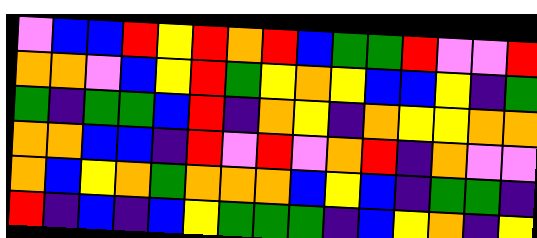[["violet", "blue", "blue", "red", "yellow", "red", "orange", "red", "blue", "green", "green", "red", "violet", "violet", "red"], ["orange", "orange", "violet", "blue", "yellow", "red", "green", "yellow", "orange", "yellow", "blue", "blue", "yellow", "indigo", "green"], ["green", "indigo", "green", "green", "blue", "red", "indigo", "orange", "yellow", "indigo", "orange", "yellow", "yellow", "orange", "orange"], ["orange", "orange", "blue", "blue", "indigo", "red", "violet", "red", "violet", "orange", "red", "indigo", "orange", "violet", "violet"], ["orange", "blue", "yellow", "orange", "green", "orange", "orange", "orange", "blue", "yellow", "blue", "indigo", "green", "green", "indigo"], ["red", "indigo", "blue", "indigo", "blue", "yellow", "green", "green", "green", "indigo", "blue", "yellow", "orange", "indigo", "yellow"]]